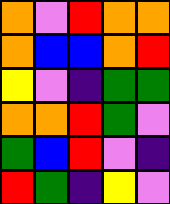[["orange", "violet", "red", "orange", "orange"], ["orange", "blue", "blue", "orange", "red"], ["yellow", "violet", "indigo", "green", "green"], ["orange", "orange", "red", "green", "violet"], ["green", "blue", "red", "violet", "indigo"], ["red", "green", "indigo", "yellow", "violet"]]